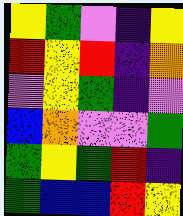[["yellow", "green", "violet", "indigo", "yellow"], ["red", "yellow", "red", "indigo", "orange"], ["violet", "yellow", "green", "indigo", "violet"], ["blue", "orange", "violet", "violet", "green"], ["green", "yellow", "green", "red", "indigo"], ["green", "blue", "blue", "red", "yellow"]]